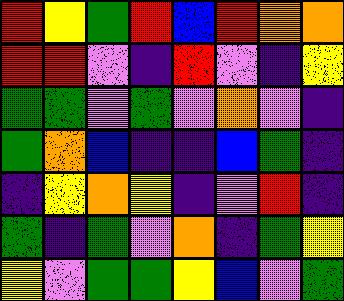[["red", "yellow", "green", "red", "blue", "red", "orange", "orange"], ["red", "red", "violet", "indigo", "red", "violet", "indigo", "yellow"], ["green", "green", "violet", "green", "violet", "orange", "violet", "indigo"], ["green", "orange", "blue", "indigo", "indigo", "blue", "green", "indigo"], ["indigo", "yellow", "orange", "yellow", "indigo", "violet", "red", "indigo"], ["green", "indigo", "green", "violet", "orange", "indigo", "green", "yellow"], ["yellow", "violet", "green", "green", "yellow", "blue", "violet", "green"]]